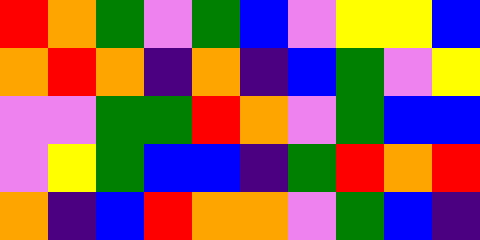[["red", "orange", "green", "violet", "green", "blue", "violet", "yellow", "yellow", "blue"], ["orange", "red", "orange", "indigo", "orange", "indigo", "blue", "green", "violet", "yellow"], ["violet", "violet", "green", "green", "red", "orange", "violet", "green", "blue", "blue"], ["violet", "yellow", "green", "blue", "blue", "indigo", "green", "red", "orange", "red"], ["orange", "indigo", "blue", "red", "orange", "orange", "violet", "green", "blue", "indigo"]]